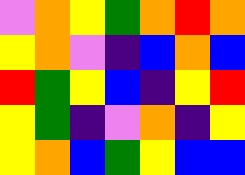[["violet", "orange", "yellow", "green", "orange", "red", "orange"], ["yellow", "orange", "violet", "indigo", "blue", "orange", "blue"], ["red", "green", "yellow", "blue", "indigo", "yellow", "red"], ["yellow", "green", "indigo", "violet", "orange", "indigo", "yellow"], ["yellow", "orange", "blue", "green", "yellow", "blue", "blue"]]